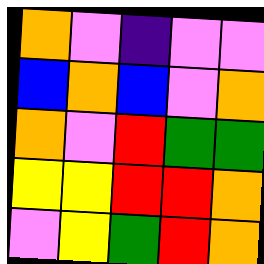[["orange", "violet", "indigo", "violet", "violet"], ["blue", "orange", "blue", "violet", "orange"], ["orange", "violet", "red", "green", "green"], ["yellow", "yellow", "red", "red", "orange"], ["violet", "yellow", "green", "red", "orange"]]